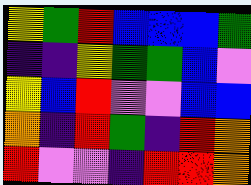[["yellow", "green", "red", "blue", "blue", "blue", "green"], ["indigo", "indigo", "yellow", "green", "green", "blue", "violet"], ["yellow", "blue", "red", "violet", "violet", "blue", "blue"], ["orange", "indigo", "red", "green", "indigo", "red", "orange"], ["red", "violet", "violet", "indigo", "red", "red", "orange"]]